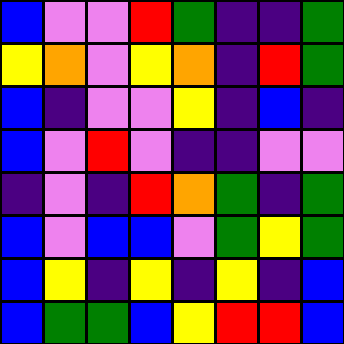[["blue", "violet", "violet", "red", "green", "indigo", "indigo", "green"], ["yellow", "orange", "violet", "yellow", "orange", "indigo", "red", "green"], ["blue", "indigo", "violet", "violet", "yellow", "indigo", "blue", "indigo"], ["blue", "violet", "red", "violet", "indigo", "indigo", "violet", "violet"], ["indigo", "violet", "indigo", "red", "orange", "green", "indigo", "green"], ["blue", "violet", "blue", "blue", "violet", "green", "yellow", "green"], ["blue", "yellow", "indigo", "yellow", "indigo", "yellow", "indigo", "blue"], ["blue", "green", "green", "blue", "yellow", "red", "red", "blue"]]